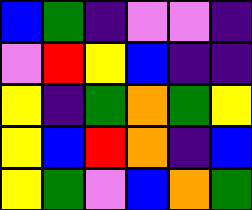[["blue", "green", "indigo", "violet", "violet", "indigo"], ["violet", "red", "yellow", "blue", "indigo", "indigo"], ["yellow", "indigo", "green", "orange", "green", "yellow"], ["yellow", "blue", "red", "orange", "indigo", "blue"], ["yellow", "green", "violet", "blue", "orange", "green"]]